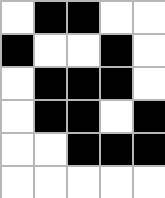[["white", "black", "black", "white", "white"], ["black", "white", "white", "black", "white"], ["white", "black", "black", "black", "white"], ["white", "black", "black", "white", "black"], ["white", "white", "black", "black", "black"], ["white", "white", "white", "white", "white"]]